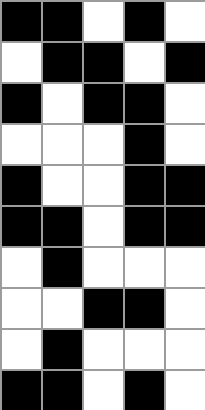[["black", "black", "white", "black", "white"], ["white", "black", "black", "white", "black"], ["black", "white", "black", "black", "white"], ["white", "white", "white", "black", "white"], ["black", "white", "white", "black", "black"], ["black", "black", "white", "black", "black"], ["white", "black", "white", "white", "white"], ["white", "white", "black", "black", "white"], ["white", "black", "white", "white", "white"], ["black", "black", "white", "black", "white"]]